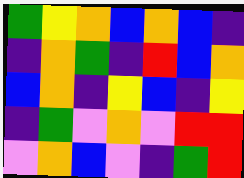[["green", "yellow", "orange", "blue", "orange", "blue", "indigo"], ["indigo", "orange", "green", "indigo", "red", "blue", "orange"], ["blue", "orange", "indigo", "yellow", "blue", "indigo", "yellow"], ["indigo", "green", "violet", "orange", "violet", "red", "red"], ["violet", "orange", "blue", "violet", "indigo", "green", "red"]]